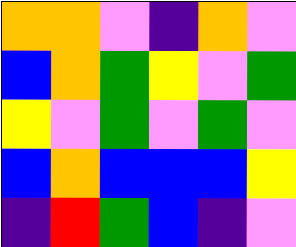[["orange", "orange", "violet", "indigo", "orange", "violet"], ["blue", "orange", "green", "yellow", "violet", "green"], ["yellow", "violet", "green", "violet", "green", "violet"], ["blue", "orange", "blue", "blue", "blue", "yellow"], ["indigo", "red", "green", "blue", "indigo", "violet"]]